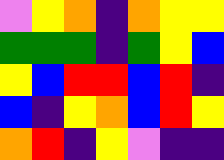[["violet", "yellow", "orange", "indigo", "orange", "yellow", "yellow"], ["green", "green", "green", "indigo", "green", "yellow", "blue"], ["yellow", "blue", "red", "red", "blue", "red", "indigo"], ["blue", "indigo", "yellow", "orange", "blue", "red", "yellow"], ["orange", "red", "indigo", "yellow", "violet", "indigo", "indigo"]]